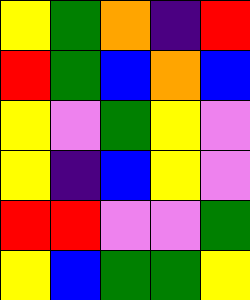[["yellow", "green", "orange", "indigo", "red"], ["red", "green", "blue", "orange", "blue"], ["yellow", "violet", "green", "yellow", "violet"], ["yellow", "indigo", "blue", "yellow", "violet"], ["red", "red", "violet", "violet", "green"], ["yellow", "blue", "green", "green", "yellow"]]